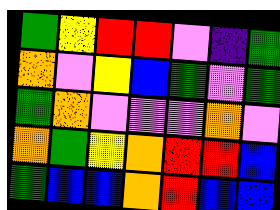[["green", "yellow", "red", "red", "violet", "indigo", "green"], ["orange", "violet", "yellow", "blue", "green", "violet", "green"], ["green", "orange", "violet", "violet", "violet", "orange", "violet"], ["orange", "green", "yellow", "orange", "red", "red", "blue"], ["green", "blue", "blue", "orange", "red", "blue", "blue"]]